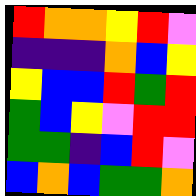[["red", "orange", "orange", "yellow", "red", "violet"], ["indigo", "indigo", "indigo", "orange", "blue", "yellow"], ["yellow", "blue", "blue", "red", "green", "red"], ["green", "blue", "yellow", "violet", "red", "red"], ["green", "green", "indigo", "blue", "red", "violet"], ["blue", "orange", "blue", "green", "green", "orange"]]